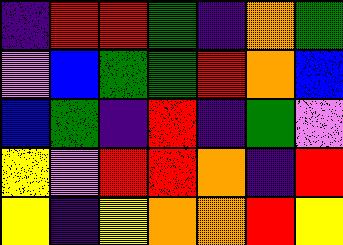[["indigo", "red", "red", "green", "indigo", "orange", "green"], ["violet", "blue", "green", "green", "red", "orange", "blue"], ["blue", "green", "indigo", "red", "indigo", "green", "violet"], ["yellow", "violet", "red", "red", "orange", "indigo", "red"], ["yellow", "indigo", "yellow", "orange", "orange", "red", "yellow"]]